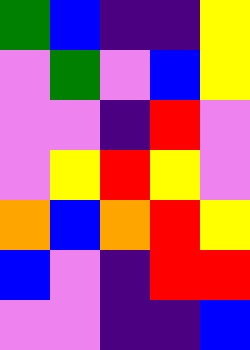[["green", "blue", "indigo", "indigo", "yellow"], ["violet", "green", "violet", "blue", "yellow"], ["violet", "violet", "indigo", "red", "violet"], ["violet", "yellow", "red", "yellow", "violet"], ["orange", "blue", "orange", "red", "yellow"], ["blue", "violet", "indigo", "red", "red"], ["violet", "violet", "indigo", "indigo", "blue"]]